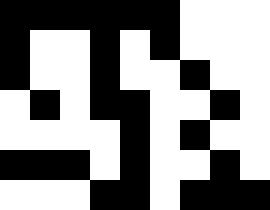[["black", "black", "black", "black", "black", "black", "white", "white", "white"], ["black", "white", "white", "black", "white", "black", "white", "white", "white"], ["black", "white", "white", "black", "white", "white", "black", "white", "white"], ["white", "black", "white", "black", "black", "white", "white", "black", "white"], ["white", "white", "white", "white", "black", "white", "black", "white", "white"], ["black", "black", "black", "white", "black", "white", "white", "black", "white"], ["white", "white", "white", "black", "black", "white", "black", "black", "black"]]